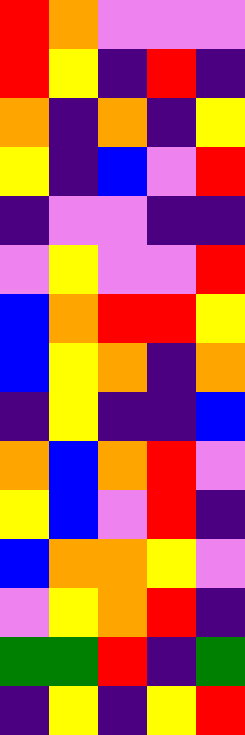[["red", "orange", "violet", "violet", "violet"], ["red", "yellow", "indigo", "red", "indigo"], ["orange", "indigo", "orange", "indigo", "yellow"], ["yellow", "indigo", "blue", "violet", "red"], ["indigo", "violet", "violet", "indigo", "indigo"], ["violet", "yellow", "violet", "violet", "red"], ["blue", "orange", "red", "red", "yellow"], ["blue", "yellow", "orange", "indigo", "orange"], ["indigo", "yellow", "indigo", "indigo", "blue"], ["orange", "blue", "orange", "red", "violet"], ["yellow", "blue", "violet", "red", "indigo"], ["blue", "orange", "orange", "yellow", "violet"], ["violet", "yellow", "orange", "red", "indigo"], ["green", "green", "red", "indigo", "green"], ["indigo", "yellow", "indigo", "yellow", "red"]]